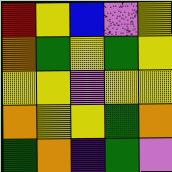[["red", "yellow", "blue", "violet", "yellow"], ["orange", "green", "yellow", "green", "yellow"], ["yellow", "yellow", "violet", "yellow", "yellow"], ["orange", "yellow", "yellow", "green", "orange"], ["green", "orange", "indigo", "green", "violet"]]